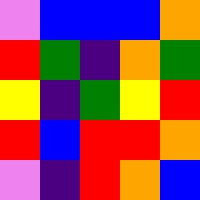[["violet", "blue", "blue", "blue", "orange"], ["red", "green", "indigo", "orange", "green"], ["yellow", "indigo", "green", "yellow", "red"], ["red", "blue", "red", "red", "orange"], ["violet", "indigo", "red", "orange", "blue"]]